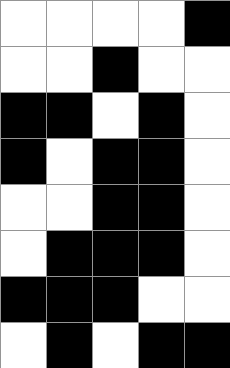[["white", "white", "white", "white", "black"], ["white", "white", "black", "white", "white"], ["black", "black", "white", "black", "white"], ["black", "white", "black", "black", "white"], ["white", "white", "black", "black", "white"], ["white", "black", "black", "black", "white"], ["black", "black", "black", "white", "white"], ["white", "black", "white", "black", "black"]]